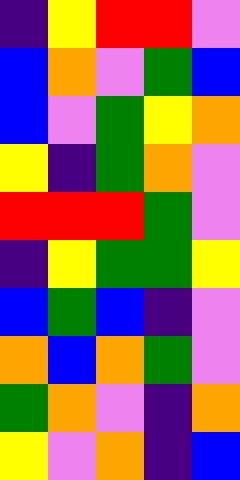[["indigo", "yellow", "red", "red", "violet"], ["blue", "orange", "violet", "green", "blue"], ["blue", "violet", "green", "yellow", "orange"], ["yellow", "indigo", "green", "orange", "violet"], ["red", "red", "red", "green", "violet"], ["indigo", "yellow", "green", "green", "yellow"], ["blue", "green", "blue", "indigo", "violet"], ["orange", "blue", "orange", "green", "violet"], ["green", "orange", "violet", "indigo", "orange"], ["yellow", "violet", "orange", "indigo", "blue"]]